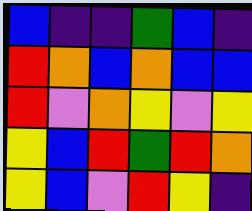[["blue", "indigo", "indigo", "green", "blue", "indigo"], ["red", "orange", "blue", "orange", "blue", "blue"], ["red", "violet", "orange", "yellow", "violet", "yellow"], ["yellow", "blue", "red", "green", "red", "orange"], ["yellow", "blue", "violet", "red", "yellow", "indigo"]]